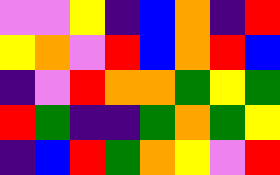[["violet", "violet", "yellow", "indigo", "blue", "orange", "indigo", "red"], ["yellow", "orange", "violet", "red", "blue", "orange", "red", "blue"], ["indigo", "violet", "red", "orange", "orange", "green", "yellow", "green"], ["red", "green", "indigo", "indigo", "green", "orange", "green", "yellow"], ["indigo", "blue", "red", "green", "orange", "yellow", "violet", "red"]]